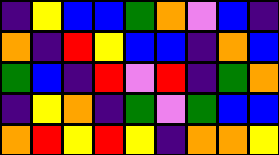[["indigo", "yellow", "blue", "blue", "green", "orange", "violet", "blue", "indigo"], ["orange", "indigo", "red", "yellow", "blue", "blue", "indigo", "orange", "blue"], ["green", "blue", "indigo", "red", "violet", "red", "indigo", "green", "orange"], ["indigo", "yellow", "orange", "indigo", "green", "violet", "green", "blue", "blue"], ["orange", "red", "yellow", "red", "yellow", "indigo", "orange", "orange", "yellow"]]